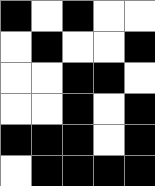[["black", "white", "black", "white", "white"], ["white", "black", "white", "white", "black"], ["white", "white", "black", "black", "white"], ["white", "white", "black", "white", "black"], ["black", "black", "black", "white", "black"], ["white", "black", "black", "black", "black"]]